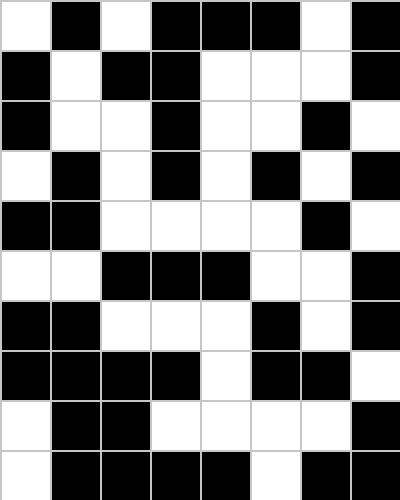[["white", "black", "white", "black", "black", "black", "white", "black"], ["black", "white", "black", "black", "white", "white", "white", "black"], ["black", "white", "white", "black", "white", "white", "black", "white"], ["white", "black", "white", "black", "white", "black", "white", "black"], ["black", "black", "white", "white", "white", "white", "black", "white"], ["white", "white", "black", "black", "black", "white", "white", "black"], ["black", "black", "white", "white", "white", "black", "white", "black"], ["black", "black", "black", "black", "white", "black", "black", "white"], ["white", "black", "black", "white", "white", "white", "white", "black"], ["white", "black", "black", "black", "black", "white", "black", "black"]]